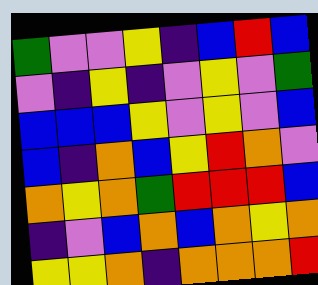[["green", "violet", "violet", "yellow", "indigo", "blue", "red", "blue"], ["violet", "indigo", "yellow", "indigo", "violet", "yellow", "violet", "green"], ["blue", "blue", "blue", "yellow", "violet", "yellow", "violet", "blue"], ["blue", "indigo", "orange", "blue", "yellow", "red", "orange", "violet"], ["orange", "yellow", "orange", "green", "red", "red", "red", "blue"], ["indigo", "violet", "blue", "orange", "blue", "orange", "yellow", "orange"], ["yellow", "yellow", "orange", "indigo", "orange", "orange", "orange", "red"]]